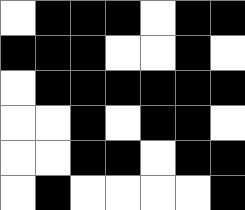[["white", "black", "black", "black", "white", "black", "black"], ["black", "black", "black", "white", "white", "black", "white"], ["white", "black", "black", "black", "black", "black", "black"], ["white", "white", "black", "white", "black", "black", "white"], ["white", "white", "black", "black", "white", "black", "black"], ["white", "black", "white", "white", "white", "white", "black"]]